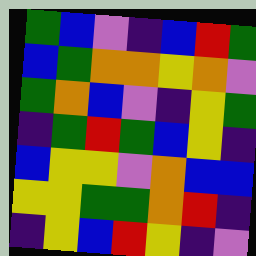[["green", "blue", "violet", "indigo", "blue", "red", "green"], ["blue", "green", "orange", "orange", "yellow", "orange", "violet"], ["green", "orange", "blue", "violet", "indigo", "yellow", "green"], ["indigo", "green", "red", "green", "blue", "yellow", "indigo"], ["blue", "yellow", "yellow", "violet", "orange", "blue", "blue"], ["yellow", "yellow", "green", "green", "orange", "red", "indigo"], ["indigo", "yellow", "blue", "red", "yellow", "indigo", "violet"]]